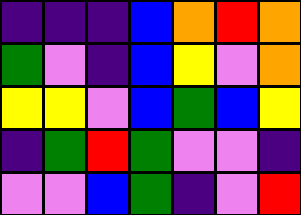[["indigo", "indigo", "indigo", "blue", "orange", "red", "orange"], ["green", "violet", "indigo", "blue", "yellow", "violet", "orange"], ["yellow", "yellow", "violet", "blue", "green", "blue", "yellow"], ["indigo", "green", "red", "green", "violet", "violet", "indigo"], ["violet", "violet", "blue", "green", "indigo", "violet", "red"]]